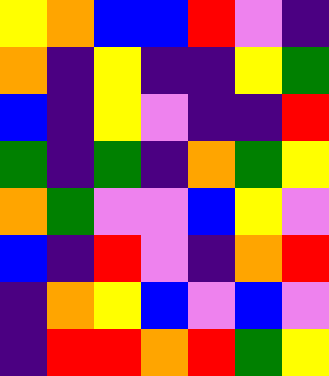[["yellow", "orange", "blue", "blue", "red", "violet", "indigo"], ["orange", "indigo", "yellow", "indigo", "indigo", "yellow", "green"], ["blue", "indigo", "yellow", "violet", "indigo", "indigo", "red"], ["green", "indigo", "green", "indigo", "orange", "green", "yellow"], ["orange", "green", "violet", "violet", "blue", "yellow", "violet"], ["blue", "indigo", "red", "violet", "indigo", "orange", "red"], ["indigo", "orange", "yellow", "blue", "violet", "blue", "violet"], ["indigo", "red", "red", "orange", "red", "green", "yellow"]]